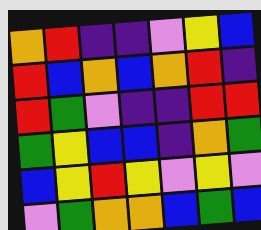[["orange", "red", "indigo", "indigo", "violet", "yellow", "blue"], ["red", "blue", "orange", "blue", "orange", "red", "indigo"], ["red", "green", "violet", "indigo", "indigo", "red", "red"], ["green", "yellow", "blue", "blue", "indigo", "orange", "green"], ["blue", "yellow", "red", "yellow", "violet", "yellow", "violet"], ["violet", "green", "orange", "orange", "blue", "green", "blue"]]